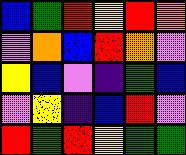[["blue", "green", "red", "yellow", "red", "orange"], ["violet", "orange", "blue", "red", "orange", "violet"], ["yellow", "blue", "violet", "indigo", "green", "blue"], ["violet", "yellow", "indigo", "blue", "red", "violet"], ["red", "green", "red", "yellow", "green", "green"]]